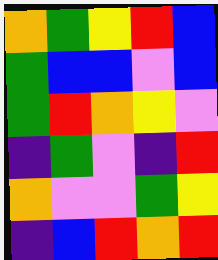[["orange", "green", "yellow", "red", "blue"], ["green", "blue", "blue", "violet", "blue"], ["green", "red", "orange", "yellow", "violet"], ["indigo", "green", "violet", "indigo", "red"], ["orange", "violet", "violet", "green", "yellow"], ["indigo", "blue", "red", "orange", "red"]]